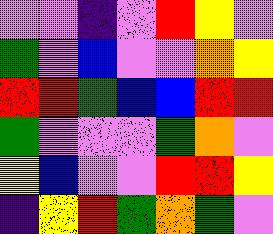[["violet", "violet", "indigo", "violet", "red", "yellow", "violet"], ["green", "violet", "blue", "violet", "violet", "orange", "yellow"], ["red", "red", "green", "blue", "blue", "red", "red"], ["green", "violet", "violet", "violet", "green", "orange", "violet"], ["yellow", "blue", "violet", "violet", "red", "red", "yellow"], ["indigo", "yellow", "red", "green", "orange", "green", "violet"]]